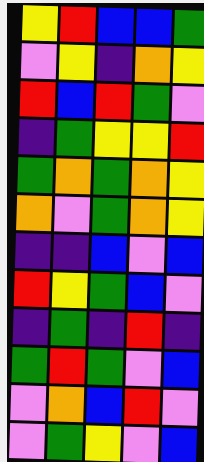[["yellow", "red", "blue", "blue", "green"], ["violet", "yellow", "indigo", "orange", "yellow"], ["red", "blue", "red", "green", "violet"], ["indigo", "green", "yellow", "yellow", "red"], ["green", "orange", "green", "orange", "yellow"], ["orange", "violet", "green", "orange", "yellow"], ["indigo", "indigo", "blue", "violet", "blue"], ["red", "yellow", "green", "blue", "violet"], ["indigo", "green", "indigo", "red", "indigo"], ["green", "red", "green", "violet", "blue"], ["violet", "orange", "blue", "red", "violet"], ["violet", "green", "yellow", "violet", "blue"]]